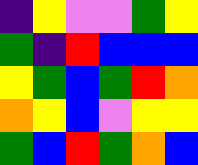[["indigo", "yellow", "violet", "violet", "green", "yellow"], ["green", "indigo", "red", "blue", "blue", "blue"], ["yellow", "green", "blue", "green", "red", "orange"], ["orange", "yellow", "blue", "violet", "yellow", "yellow"], ["green", "blue", "red", "green", "orange", "blue"]]